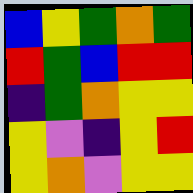[["blue", "yellow", "green", "orange", "green"], ["red", "green", "blue", "red", "red"], ["indigo", "green", "orange", "yellow", "yellow"], ["yellow", "violet", "indigo", "yellow", "red"], ["yellow", "orange", "violet", "yellow", "yellow"]]